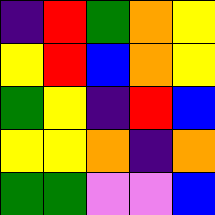[["indigo", "red", "green", "orange", "yellow"], ["yellow", "red", "blue", "orange", "yellow"], ["green", "yellow", "indigo", "red", "blue"], ["yellow", "yellow", "orange", "indigo", "orange"], ["green", "green", "violet", "violet", "blue"]]